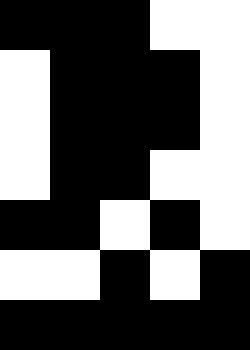[["black", "black", "black", "white", "white"], ["white", "black", "black", "black", "white"], ["white", "black", "black", "black", "white"], ["white", "black", "black", "white", "white"], ["black", "black", "white", "black", "white"], ["white", "white", "black", "white", "black"], ["black", "black", "black", "black", "black"]]